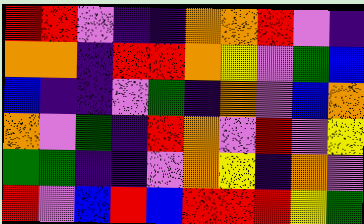[["red", "red", "violet", "indigo", "indigo", "orange", "orange", "red", "violet", "indigo"], ["orange", "orange", "indigo", "red", "red", "orange", "yellow", "violet", "green", "blue"], ["blue", "indigo", "indigo", "violet", "green", "indigo", "orange", "violet", "blue", "orange"], ["orange", "violet", "green", "indigo", "red", "orange", "violet", "red", "violet", "yellow"], ["green", "green", "indigo", "indigo", "violet", "orange", "yellow", "indigo", "orange", "violet"], ["red", "violet", "blue", "red", "blue", "red", "red", "red", "yellow", "green"]]